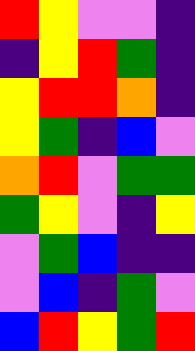[["red", "yellow", "violet", "violet", "indigo"], ["indigo", "yellow", "red", "green", "indigo"], ["yellow", "red", "red", "orange", "indigo"], ["yellow", "green", "indigo", "blue", "violet"], ["orange", "red", "violet", "green", "green"], ["green", "yellow", "violet", "indigo", "yellow"], ["violet", "green", "blue", "indigo", "indigo"], ["violet", "blue", "indigo", "green", "violet"], ["blue", "red", "yellow", "green", "red"]]